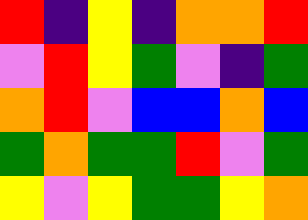[["red", "indigo", "yellow", "indigo", "orange", "orange", "red"], ["violet", "red", "yellow", "green", "violet", "indigo", "green"], ["orange", "red", "violet", "blue", "blue", "orange", "blue"], ["green", "orange", "green", "green", "red", "violet", "green"], ["yellow", "violet", "yellow", "green", "green", "yellow", "orange"]]